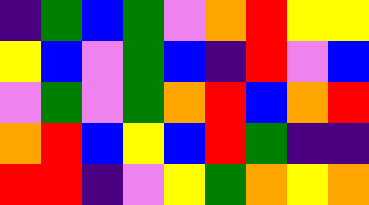[["indigo", "green", "blue", "green", "violet", "orange", "red", "yellow", "yellow"], ["yellow", "blue", "violet", "green", "blue", "indigo", "red", "violet", "blue"], ["violet", "green", "violet", "green", "orange", "red", "blue", "orange", "red"], ["orange", "red", "blue", "yellow", "blue", "red", "green", "indigo", "indigo"], ["red", "red", "indigo", "violet", "yellow", "green", "orange", "yellow", "orange"]]